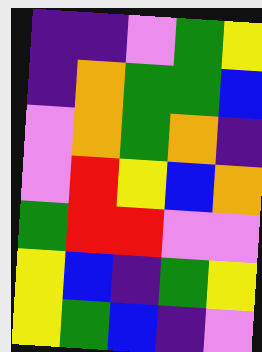[["indigo", "indigo", "violet", "green", "yellow"], ["indigo", "orange", "green", "green", "blue"], ["violet", "orange", "green", "orange", "indigo"], ["violet", "red", "yellow", "blue", "orange"], ["green", "red", "red", "violet", "violet"], ["yellow", "blue", "indigo", "green", "yellow"], ["yellow", "green", "blue", "indigo", "violet"]]